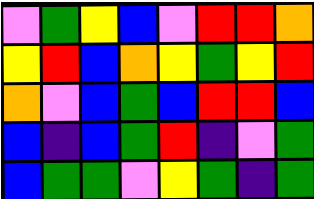[["violet", "green", "yellow", "blue", "violet", "red", "red", "orange"], ["yellow", "red", "blue", "orange", "yellow", "green", "yellow", "red"], ["orange", "violet", "blue", "green", "blue", "red", "red", "blue"], ["blue", "indigo", "blue", "green", "red", "indigo", "violet", "green"], ["blue", "green", "green", "violet", "yellow", "green", "indigo", "green"]]